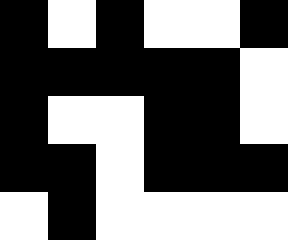[["black", "white", "black", "white", "white", "black"], ["black", "black", "black", "black", "black", "white"], ["black", "white", "white", "black", "black", "white"], ["black", "black", "white", "black", "black", "black"], ["white", "black", "white", "white", "white", "white"]]